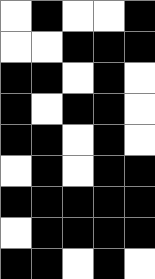[["white", "black", "white", "white", "black"], ["white", "white", "black", "black", "black"], ["black", "black", "white", "black", "white"], ["black", "white", "black", "black", "white"], ["black", "black", "white", "black", "white"], ["white", "black", "white", "black", "black"], ["black", "black", "black", "black", "black"], ["white", "black", "black", "black", "black"], ["black", "black", "white", "black", "white"]]